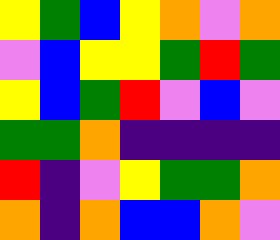[["yellow", "green", "blue", "yellow", "orange", "violet", "orange"], ["violet", "blue", "yellow", "yellow", "green", "red", "green"], ["yellow", "blue", "green", "red", "violet", "blue", "violet"], ["green", "green", "orange", "indigo", "indigo", "indigo", "indigo"], ["red", "indigo", "violet", "yellow", "green", "green", "orange"], ["orange", "indigo", "orange", "blue", "blue", "orange", "violet"]]